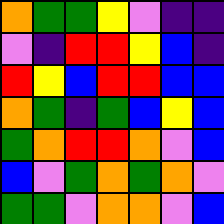[["orange", "green", "green", "yellow", "violet", "indigo", "indigo"], ["violet", "indigo", "red", "red", "yellow", "blue", "indigo"], ["red", "yellow", "blue", "red", "red", "blue", "blue"], ["orange", "green", "indigo", "green", "blue", "yellow", "blue"], ["green", "orange", "red", "red", "orange", "violet", "blue"], ["blue", "violet", "green", "orange", "green", "orange", "violet"], ["green", "green", "violet", "orange", "orange", "violet", "blue"]]